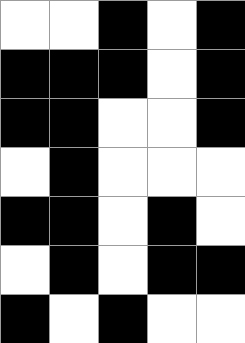[["white", "white", "black", "white", "black"], ["black", "black", "black", "white", "black"], ["black", "black", "white", "white", "black"], ["white", "black", "white", "white", "white"], ["black", "black", "white", "black", "white"], ["white", "black", "white", "black", "black"], ["black", "white", "black", "white", "white"]]